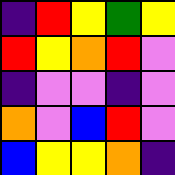[["indigo", "red", "yellow", "green", "yellow"], ["red", "yellow", "orange", "red", "violet"], ["indigo", "violet", "violet", "indigo", "violet"], ["orange", "violet", "blue", "red", "violet"], ["blue", "yellow", "yellow", "orange", "indigo"]]